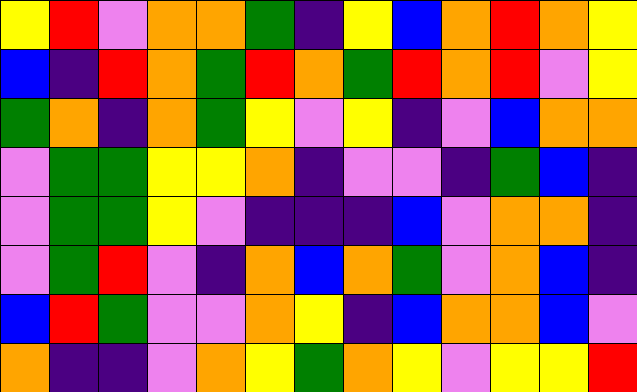[["yellow", "red", "violet", "orange", "orange", "green", "indigo", "yellow", "blue", "orange", "red", "orange", "yellow"], ["blue", "indigo", "red", "orange", "green", "red", "orange", "green", "red", "orange", "red", "violet", "yellow"], ["green", "orange", "indigo", "orange", "green", "yellow", "violet", "yellow", "indigo", "violet", "blue", "orange", "orange"], ["violet", "green", "green", "yellow", "yellow", "orange", "indigo", "violet", "violet", "indigo", "green", "blue", "indigo"], ["violet", "green", "green", "yellow", "violet", "indigo", "indigo", "indigo", "blue", "violet", "orange", "orange", "indigo"], ["violet", "green", "red", "violet", "indigo", "orange", "blue", "orange", "green", "violet", "orange", "blue", "indigo"], ["blue", "red", "green", "violet", "violet", "orange", "yellow", "indigo", "blue", "orange", "orange", "blue", "violet"], ["orange", "indigo", "indigo", "violet", "orange", "yellow", "green", "orange", "yellow", "violet", "yellow", "yellow", "red"]]